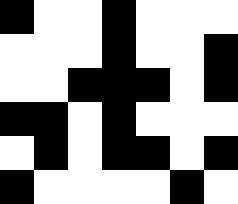[["black", "white", "white", "black", "white", "white", "white"], ["white", "white", "white", "black", "white", "white", "black"], ["white", "white", "black", "black", "black", "white", "black"], ["black", "black", "white", "black", "white", "white", "white"], ["white", "black", "white", "black", "black", "white", "black"], ["black", "white", "white", "white", "white", "black", "white"]]